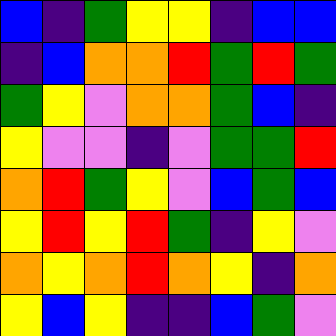[["blue", "indigo", "green", "yellow", "yellow", "indigo", "blue", "blue"], ["indigo", "blue", "orange", "orange", "red", "green", "red", "green"], ["green", "yellow", "violet", "orange", "orange", "green", "blue", "indigo"], ["yellow", "violet", "violet", "indigo", "violet", "green", "green", "red"], ["orange", "red", "green", "yellow", "violet", "blue", "green", "blue"], ["yellow", "red", "yellow", "red", "green", "indigo", "yellow", "violet"], ["orange", "yellow", "orange", "red", "orange", "yellow", "indigo", "orange"], ["yellow", "blue", "yellow", "indigo", "indigo", "blue", "green", "violet"]]